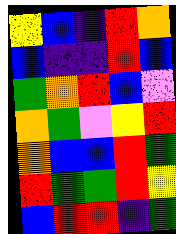[["yellow", "blue", "indigo", "red", "orange"], ["blue", "indigo", "indigo", "red", "blue"], ["green", "orange", "red", "blue", "violet"], ["orange", "green", "violet", "yellow", "red"], ["orange", "blue", "blue", "red", "green"], ["red", "green", "green", "red", "yellow"], ["blue", "red", "red", "indigo", "green"]]